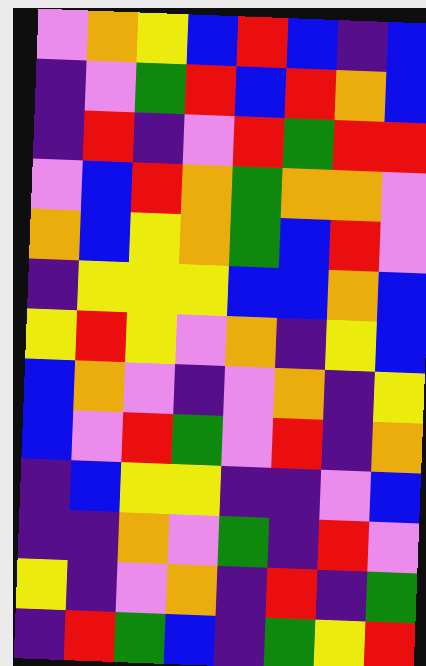[["violet", "orange", "yellow", "blue", "red", "blue", "indigo", "blue"], ["indigo", "violet", "green", "red", "blue", "red", "orange", "blue"], ["indigo", "red", "indigo", "violet", "red", "green", "red", "red"], ["violet", "blue", "red", "orange", "green", "orange", "orange", "violet"], ["orange", "blue", "yellow", "orange", "green", "blue", "red", "violet"], ["indigo", "yellow", "yellow", "yellow", "blue", "blue", "orange", "blue"], ["yellow", "red", "yellow", "violet", "orange", "indigo", "yellow", "blue"], ["blue", "orange", "violet", "indigo", "violet", "orange", "indigo", "yellow"], ["blue", "violet", "red", "green", "violet", "red", "indigo", "orange"], ["indigo", "blue", "yellow", "yellow", "indigo", "indigo", "violet", "blue"], ["indigo", "indigo", "orange", "violet", "green", "indigo", "red", "violet"], ["yellow", "indigo", "violet", "orange", "indigo", "red", "indigo", "green"], ["indigo", "red", "green", "blue", "indigo", "green", "yellow", "red"]]